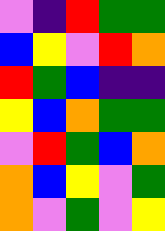[["violet", "indigo", "red", "green", "green"], ["blue", "yellow", "violet", "red", "orange"], ["red", "green", "blue", "indigo", "indigo"], ["yellow", "blue", "orange", "green", "green"], ["violet", "red", "green", "blue", "orange"], ["orange", "blue", "yellow", "violet", "green"], ["orange", "violet", "green", "violet", "yellow"]]